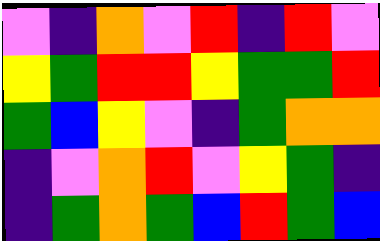[["violet", "indigo", "orange", "violet", "red", "indigo", "red", "violet"], ["yellow", "green", "red", "red", "yellow", "green", "green", "red"], ["green", "blue", "yellow", "violet", "indigo", "green", "orange", "orange"], ["indigo", "violet", "orange", "red", "violet", "yellow", "green", "indigo"], ["indigo", "green", "orange", "green", "blue", "red", "green", "blue"]]